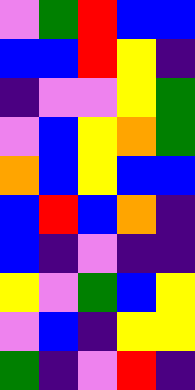[["violet", "green", "red", "blue", "blue"], ["blue", "blue", "red", "yellow", "indigo"], ["indigo", "violet", "violet", "yellow", "green"], ["violet", "blue", "yellow", "orange", "green"], ["orange", "blue", "yellow", "blue", "blue"], ["blue", "red", "blue", "orange", "indigo"], ["blue", "indigo", "violet", "indigo", "indigo"], ["yellow", "violet", "green", "blue", "yellow"], ["violet", "blue", "indigo", "yellow", "yellow"], ["green", "indigo", "violet", "red", "indigo"]]